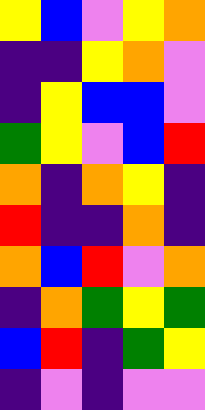[["yellow", "blue", "violet", "yellow", "orange"], ["indigo", "indigo", "yellow", "orange", "violet"], ["indigo", "yellow", "blue", "blue", "violet"], ["green", "yellow", "violet", "blue", "red"], ["orange", "indigo", "orange", "yellow", "indigo"], ["red", "indigo", "indigo", "orange", "indigo"], ["orange", "blue", "red", "violet", "orange"], ["indigo", "orange", "green", "yellow", "green"], ["blue", "red", "indigo", "green", "yellow"], ["indigo", "violet", "indigo", "violet", "violet"]]